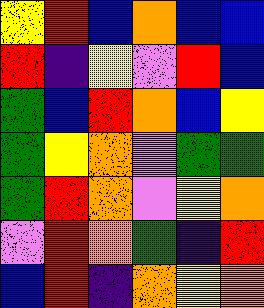[["yellow", "red", "blue", "orange", "blue", "blue"], ["red", "indigo", "yellow", "violet", "red", "blue"], ["green", "blue", "red", "orange", "blue", "yellow"], ["green", "yellow", "orange", "violet", "green", "green"], ["green", "red", "orange", "violet", "yellow", "orange"], ["violet", "red", "orange", "green", "indigo", "red"], ["blue", "red", "indigo", "orange", "yellow", "orange"]]